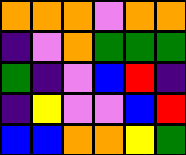[["orange", "orange", "orange", "violet", "orange", "orange"], ["indigo", "violet", "orange", "green", "green", "green"], ["green", "indigo", "violet", "blue", "red", "indigo"], ["indigo", "yellow", "violet", "violet", "blue", "red"], ["blue", "blue", "orange", "orange", "yellow", "green"]]